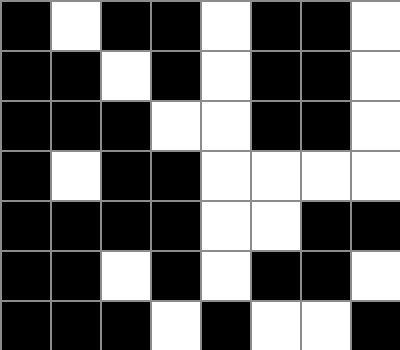[["black", "white", "black", "black", "white", "black", "black", "white"], ["black", "black", "white", "black", "white", "black", "black", "white"], ["black", "black", "black", "white", "white", "black", "black", "white"], ["black", "white", "black", "black", "white", "white", "white", "white"], ["black", "black", "black", "black", "white", "white", "black", "black"], ["black", "black", "white", "black", "white", "black", "black", "white"], ["black", "black", "black", "white", "black", "white", "white", "black"]]